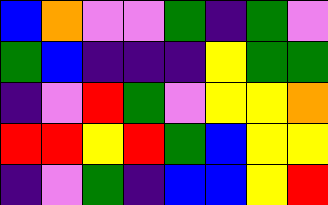[["blue", "orange", "violet", "violet", "green", "indigo", "green", "violet"], ["green", "blue", "indigo", "indigo", "indigo", "yellow", "green", "green"], ["indigo", "violet", "red", "green", "violet", "yellow", "yellow", "orange"], ["red", "red", "yellow", "red", "green", "blue", "yellow", "yellow"], ["indigo", "violet", "green", "indigo", "blue", "blue", "yellow", "red"]]